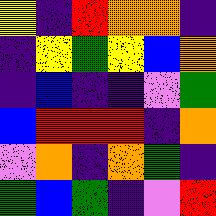[["yellow", "indigo", "red", "orange", "orange", "indigo"], ["indigo", "yellow", "green", "yellow", "blue", "orange"], ["indigo", "blue", "indigo", "indigo", "violet", "green"], ["blue", "red", "red", "red", "indigo", "orange"], ["violet", "orange", "indigo", "orange", "green", "indigo"], ["green", "blue", "green", "indigo", "violet", "red"]]